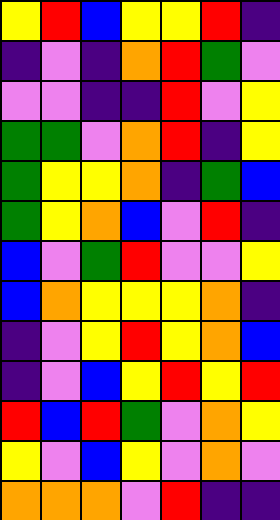[["yellow", "red", "blue", "yellow", "yellow", "red", "indigo"], ["indigo", "violet", "indigo", "orange", "red", "green", "violet"], ["violet", "violet", "indigo", "indigo", "red", "violet", "yellow"], ["green", "green", "violet", "orange", "red", "indigo", "yellow"], ["green", "yellow", "yellow", "orange", "indigo", "green", "blue"], ["green", "yellow", "orange", "blue", "violet", "red", "indigo"], ["blue", "violet", "green", "red", "violet", "violet", "yellow"], ["blue", "orange", "yellow", "yellow", "yellow", "orange", "indigo"], ["indigo", "violet", "yellow", "red", "yellow", "orange", "blue"], ["indigo", "violet", "blue", "yellow", "red", "yellow", "red"], ["red", "blue", "red", "green", "violet", "orange", "yellow"], ["yellow", "violet", "blue", "yellow", "violet", "orange", "violet"], ["orange", "orange", "orange", "violet", "red", "indigo", "indigo"]]